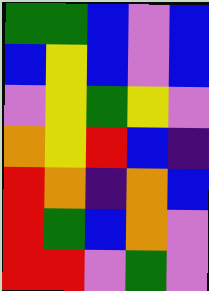[["green", "green", "blue", "violet", "blue"], ["blue", "yellow", "blue", "violet", "blue"], ["violet", "yellow", "green", "yellow", "violet"], ["orange", "yellow", "red", "blue", "indigo"], ["red", "orange", "indigo", "orange", "blue"], ["red", "green", "blue", "orange", "violet"], ["red", "red", "violet", "green", "violet"]]